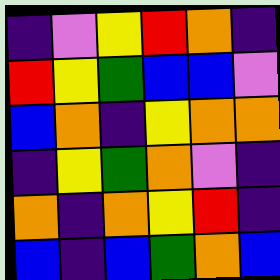[["indigo", "violet", "yellow", "red", "orange", "indigo"], ["red", "yellow", "green", "blue", "blue", "violet"], ["blue", "orange", "indigo", "yellow", "orange", "orange"], ["indigo", "yellow", "green", "orange", "violet", "indigo"], ["orange", "indigo", "orange", "yellow", "red", "indigo"], ["blue", "indigo", "blue", "green", "orange", "blue"]]